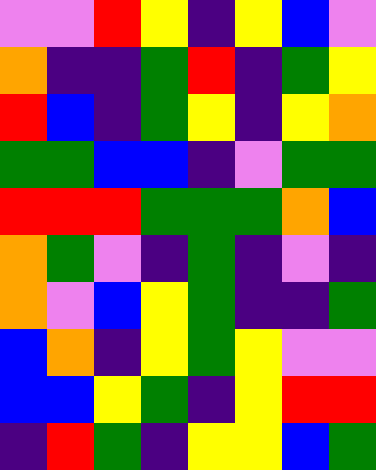[["violet", "violet", "red", "yellow", "indigo", "yellow", "blue", "violet"], ["orange", "indigo", "indigo", "green", "red", "indigo", "green", "yellow"], ["red", "blue", "indigo", "green", "yellow", "indigo", "yellow", "orange"], ["green", "green", "blue", "blue", "indigo", "violet", "green", "green"], ["red", "red", "red", "green", "green", "green", "orange", "blue"], ["orange", "green", "violet", "indigo", "green", "indigo", "violet", "indigo"], ["orange", "violet", "blue", "yellow", "green", "indigo", "indigo", "green"], ["blue", "orange", "indigo", "yellow", "green", "yellow", "violet", "violet"], ["blue", "blue", "yellow", "green", "indigo", "yellow", "red", "red"], ["indigo", "red", "green", "indigo", "yellow", "yellow", "blue", "green"]]